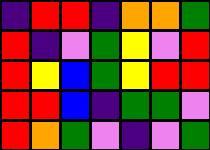[["indigo", "red", "red", "indigo", "orange", "orange", "green"], ["red", "indigo", "violet", "green", "yellow", "violet", "red"], ["red", "yellow", "blue", "green", "yellow", "red", "red"], ["red", "red", "blue", "indigo", "green", "green", "violet"], ["red", "orange", "green", "violet", "indigo", "violet", "green"]]